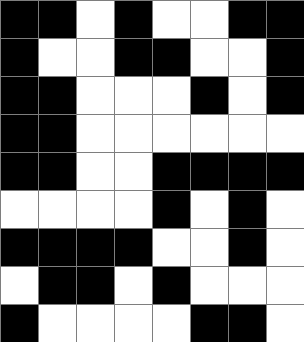[["black", "black", "white", "black", "white", "white", "black", "black"], ["black", "white", "white", "black", "black", "white", "white", "black"], ["black", "black", "white", "white", "white", "black", "white", "black"], ["black", "black", "white", "white", "white", "white", "white", "white"], ["black", "black", "white", "white", "black", "black", "black", "black"], ["white", "white", "white", "white", "black", "white", "black", "white"], ["black", "black", "black", "black", "white", "white", "black", "white"], ["white", "black", "black", "white", "black", "white", "white", "white"], ["black", "white", "white", "white", "white", "black", "black", "white"]]